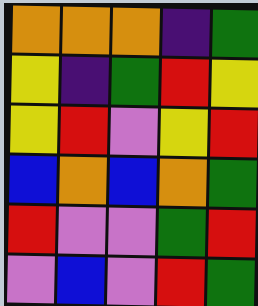[["orange", "orange", "orange", "indigo", "green"], ["yellow", "indigo", "green", "red", "yellow"], ["yellow", "red", "violet", "yellow", "red"], ["blue", "orange", "blue", "orange", "green"], ["red", "violet", "violet", "green", "red"], ["violet", "blue", "violet", "red", "green"]]